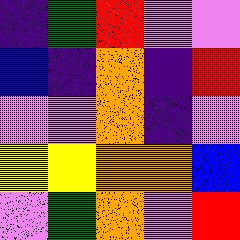[["indigo", "green", "red", "violet", "violet"], ["blue", "indigo", "orange", "indigo", "red"], ["violet", "violet", "orange", "indigo", "violet"], ["yellow", "yellow", "orange", "orange", "blue"], ["violet", "green", "orange", "violet", "red"]]